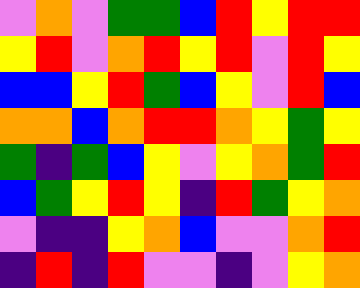[["violet", "orange", "violet", "green", "green", "blue", "red", "yellow", "red", "red"], ["yellow", "red", "violet", "orange", "red", "yellow", "red", "violet", "red", "yellow"], ["blue", "blue", "yellow", "red", "green", "blue", "yellow", "violet", "red", "blue"], ["orange", "orange", "blue", "orange", "red", "red", "orange", "yellow", "green", "yellow"], ["green", "indigo", "green", "blue", "yellow", "violet", "yellow", "orange", "green", "red"], ["blue", "green", "yellow", "red", "yellow", "indigo", "red", "green", "yellow", "orange"], ["violet", "indigo", "indigo", "yellow", "orange", "blue", "violet", "violet", "orange", "red"], ["indigo", "red", "indigo", "red", "violet", "violet", "indigo", "violet", "yellow", "orange"]]